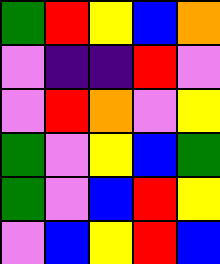[["green", "red", "yellow", "blue", "orange"], ["violet", "indigo", "indigo", "red", "violet"], ["violet", "red", "orange", "violet", "yellow"], ["green", "violet", "yellow", "blue", "green"], ["green", "violet", "blue", "red", "yellow"], ["violet", "blue", "yellow", "red", "blue"]]